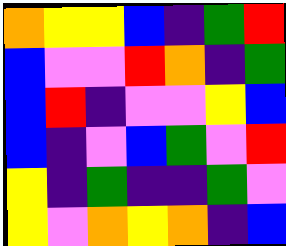[["orange", "yellow", "yellow", "blue", "indigo", "green", "red"], ["blue", "violet", "violet", "red", "orange", "indigo", "green"], ["blue", "red", "indigo", "violet", "violet", "yellow", "blue"], ["blue", "indigo", "violet", "blue", "green", "violet", "red"], ["yellow", "indigo", "green", "indigo", "indigo", "green", "violet"], ["yellow", "violet", "orange", "yellow", "orange", "indigo", "blue"]]